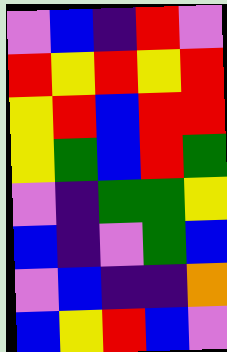[["violet", "blue", "indigo", "red", "violet"], ["red", "yellow", "red", "yellow", "red"], ["yellow", "red", "blue", "red", "red"], ["yellow", "green", "blue", "red", "green"], ["violet", "indigo", "green", "green", "yellow"], ["blue", "indigo", "violet", "green", "blue"], ["violet", "blue", "indigo", "indigo", "orange"], ["blue", "yellow", "red", "blue", "violet"]]